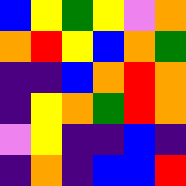[["blue", "yellow", "green", "yellow", "violet", "orange"], ["orange", "red", "yellow", "blue", "orange", "green"], ["indigo", "indigo", "blue", "orange", "red", "orange"], ["indigo", "yellow", "orange", "green", "red", "orange"], ["violet", "yellow", "indigo", "indigo", "blue", "indigo"], ["indigo", "orange", "indigo", "blue", "blue", "red"]]